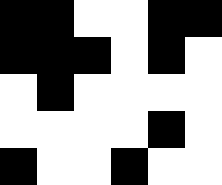[["black", "black", "white", "white", "black", "black"], ["black", "black", "black", "white", "black", "white"], ["white", "black", "white", "white", "white", "white"], ["white", "white", "white", "white", "black", "white"], ["black", "white", "white", "black", "white", "white"]]